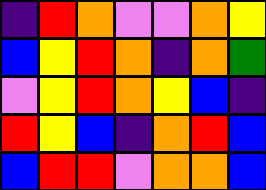[["indigo", "red", "orange", "violet", "violet", "orange", "yellow"], ["blue", "yellow", "red", "orange", "indigo", "orange", "green"], ["violet", "yellow", "red", "orange", "yellow", "blue", "indigo"], ["red", "yellow", "blue", "indigo", "orange", "red", "blue"], ["blue", "red", "red", "violet", "orange", "orange", "blue"]]